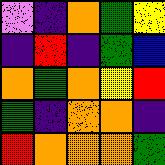[["violet", "indigo", "orange", "green", "yellow"], ["indigo", "red", "indigo", "green", "blue"], ["orange", "green", "orange", "yellow", "red"], ["green", "indigo", "orange", "orange", "indigo"], ["red", "orange", "orange", "orange", "green"]]